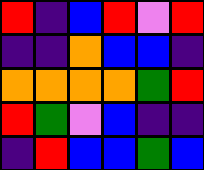[["red", "indigo", "blue", "red", "violet", "red"], ["indigo", "indigo", "orange", "blue", "blue", "indigo"], ["orange", "orange", "orange", "orange", "green", "red"], ["red", "green", "violet", "blue", "indigo", "indigo"], ["indigo", "red", "blue", "blue", "green", "blue"]]